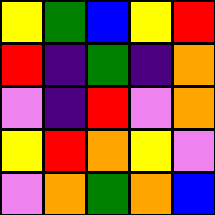[["yellow", "green", "blue", "yellow", "red"], ["red", "indigo", "green", "indigo", "orange"], ["violet", "indigo", "red", "violet", "orange"], ["yellow", "red", "orange", "yellow", "violet"], ["violet", "orange", "green", "orange", "blue"]]